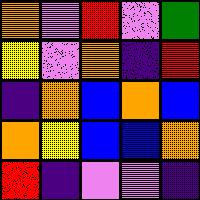[["orange", "violet", "red", "violet", "green"], ["yellow", "violet", "orange", "indigo", "red"], ["indigo", "orange", "blue", "orange", "blue"], ["orange", "yellow", "blue", "blue", "orange"], ["red", "indigo", "violet", "violet", "indigo"]]